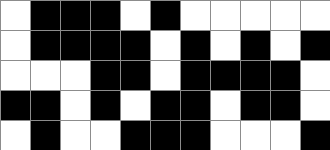[["white", "black", "black", "black", "white", "black", "white", "white", "white", "white", "white"], ["white", "black", "black", "black", "black", "white", "black", "white", "black", "white", "black"], ["white", "white", "white", "black", "black", "white", "black", "black", "black", "black", "white"], ["black", "black", "white", "black", "white", "black", "black", "white", "black", "black", "white"], ["white", "black", "white", "white", "black", "black", "black", "white", "white", "white", "black"]]